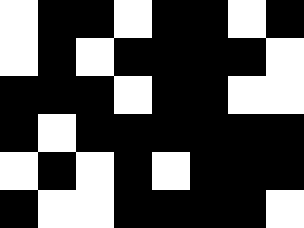[["white", "black", "black", "white", "black", "black", "white", "black"], ["white", "black", "white", "black", "black", "black", "black", "white"], ["black", "black", "black", "white", "black", "black", "white", "white"], ["black", "white", "black", "black", "black", "black", "black", "black"], ["white", "black", "white", "black", "white", "black", "black", "black"], ["black", "white", "white", "black", "black", "black", "black", "white"]]